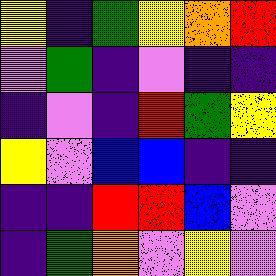[["yellow", "indigo", "green", "yellow", "orange", "red"], ["violet", "green", "indigo", "violet", "indigo", "indigo"], ["indigo", "violet", "indigo", "red", "green", "yellow"], ["yellow", "violet", "blue", "blue", "indigo", "indigo"], ["indigo", "indigo", "red", "red", "blue", "violet"], ["indigo", "green", "orange", "violet", "yellow", "violet"]]